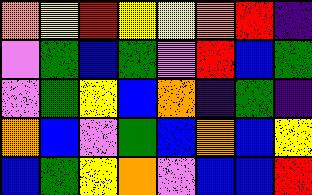[["orange", "yellow", "red", "yellow", "yellow", "orange", "red", "indigo"], ["violet", "green", "blue", "green", "violet", "red", "blue", "green"], ["violet", "green", "yellow", "blue", "orange", "indigo", "green", "indigo"], ["orange", "blue", "violet", "green", "blue", "orange", "blue", "yellow"], ["blue", "green", "yellow", "orange", "violet", "blue", "blue", "red"]]